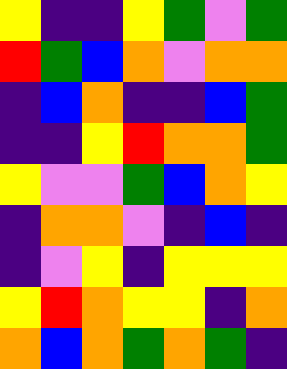[["yellow", "indigo", "indigo", "yellow", "green", "violet", "green"], ["red", "green", "blue", "orange", "violet", "orange", "orange"], ["indigo", "blue", "orange", "indigo", "indigo", "blue", "green"], ["indigo", "indigo", "yellow", "red", "orange", "orange", "green"], ["yellow", "violet", "violet", "green", "blue", "orange", "yellow"], ["indigo", "orange", "orange", "violet", "indigo", "blue", "indigo"], ["indigo", "violet", "yellow", "indigo", "yellow", "yellow", "yellow"], ["yellow", "red", "orange", "yellow", "yellow", "indigo", "orange"], ["orange", "blue", "orange", "green", "orange", "green", "indigo"]]